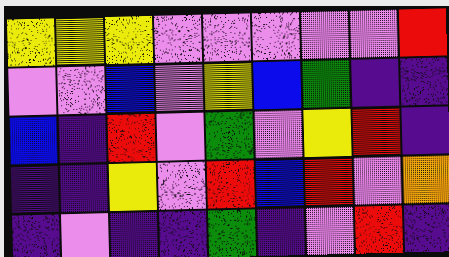[["yellow", "yellow", "yellow", "violet", "violet", "violet", "violet", "violet", "red"], ["violet", "violet", "blue", "violet", "yellow", "blue", "green", "indigo", "indigo"], ["blue", "indigo", "red", "violet", "green", "violet", "yellow", "red", "indigo"], ["indigo", "indigo", "yellow", "violet", "red", "blue", "red", "violet", "orange"], ["indigo", "violet", "indigo", "indigo", "green", "indigo", "violet", "red", "indigo"]]